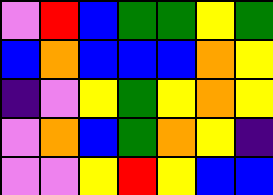[["violet", "red", "blue", "green", "green", "yellow", "green"], ["blue", "orange", "blue", "blue", "blue", "orange", "yellow"], ["indigo", "violet", "yellow", "green", "yellow", "orange", "yellow"], ["violet", "orange", "blue", "green", "orange", "yellow", "indigo"], ["violet", "violet", "yellow", "red", "yellow", "blue", "blue"]]